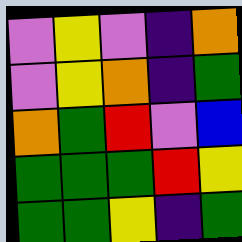[["violet", "yellow", "violet", "indigo", "orange"], ["violet", "yellow", "orange", "indigo", "green"], ["orange", "green", "red", "violet", "blue"], ["green", "green", "green", "red", "yellow"], ["green", "green", "yellow", "indigo", "green"]]